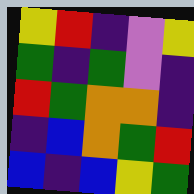[["yellow", "red", "indigo", "violet", "yellow"], ["green", "indigo", "green", "violet", "indigo"], ["red", "green", "orange", "orange", "indigo"], ["indigo", "blue", "orange", "green", "red"], ["blue", "indigo", "blue", "yellow", "green"]]